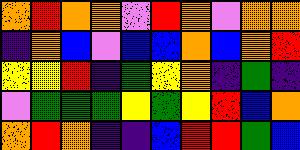[["orange", "red", "orange", "orange", "violet", "red", "orange", "violet", "orange", "orange"], ["indigo", "orange", "blue", "violet", "blue", "blue", "orange", "blue", "orange", "red"], ["yellow", "yellow", "red", "indigo", "green", "yellow", "orange", "indigo", "green", "indigo"], ["violet", "green", "green", "green", "yellow", "green", "yellow", "red", "blue", "orange"], ["orange", "red", "orange", "indigo", "indigo", "blue", "red", "red", "green", "blue"]]